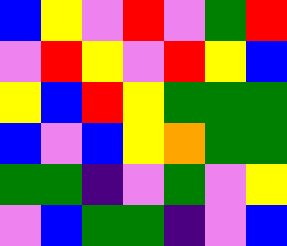[["blue", "yellow", "violet", "red", "violet", "green", "red"], ["violet", "red", "yellow", "violet", "red", "yellow", "blue"], ["yellow", "blue", "red", "yellow", "green", "green", "green"], ["blue", "violet", "blue", "yellow", "orange", "green", "green"], ["green", "green", "indigo", "violet", "green", "violet", "yellow"], ["violet", "blue", "green", "green", "indigo", "violet", "blue"]]